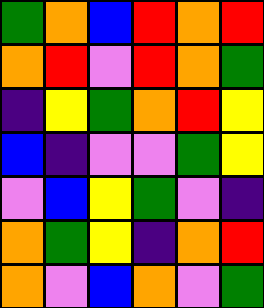[["green", "orange", "blue", "red", "orange", "red"], ["orange", "red", "violet", "red", "orange", "green"], ["indigo", "yellow", "green", "orange", "red", "yellow"], ["blue", "indigo", "violet", "violet", "green", "yellow"], ["violet", "blue", "yellow", "green", "violet", "indigo"], ["orange", "green", "yellow", "indigo", "orange", "red"], ["orange", "violet", "blue", "orange", "violet", "green"]]